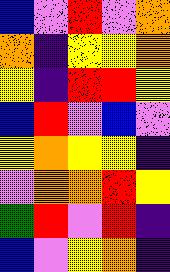[["blue", "violet", "red", "violet", "orange"], ["orange", "indigo", "yellow", "yellow", "orange"], ["yellow", "indigo", "red", "red", "yellow"], ["blue", "red", "violet", "blue", "violet"], ["yellow", "orange", "yellow", "yellow", "indigo"], ["violet", "orange", "orange", "red", "yellow"], ["green", "red", "violet", "red", "indigo"], ["blue", "violet", "yellow", "orange", "indigo"]]